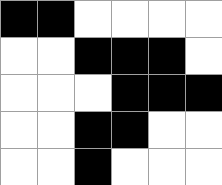[["black", "black", "white", "white", "white", "white"], ["white", "white", "black", "black", "black", "white"], ["white", "white", "white", "black", "black", "black"], ["white", "white", "black", "black", "white", "white"], ["white", "white", "black", "white", "white", "white"]]